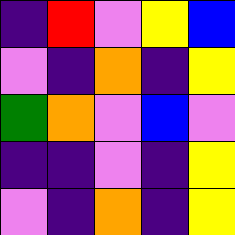[["indigo", "red", "violet", "yellow", "blue"], ["violet", "indigo", "orange", "indigo", "yellow"], ["green", "orange", "violet", "blue", "violet"], ["indigo", "indigo", "violet", "indigo", "yellow"], ["violet", "indigo", "orange", "indigo", "yellow"]]